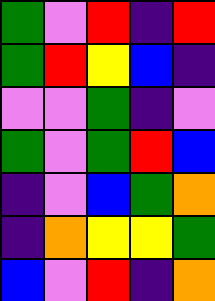[["green", "violet", "red", "indigo", "red"], ["green", "red", "yellow", "blue", "indigo"], ["violet", "violet", "green", "indigo", "violet"], ["green", "violet", "green", "red", "blue"], ["indigo", "violet", "blue", "green", "orange"], ["indigo", "orange", "yellow", "yellow", "green"], ["blue", "violet", "red", "indigo", "orange"]]